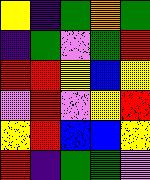[["yellow", "indigo", "green", "orange", "green"], ["indigo", "green", "violet", "green", "red"], ["red", "red", "yellow", "blue", "yellow"], ["violet", "red", "violet", "yellow", "red"], ["yellow", "red", "blue", "blue", "yellow"], ["red", "indigo", "green", "green", "violet"]]